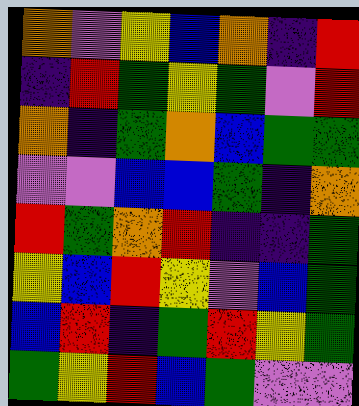[["orange", "violet", "yellow", "blue", "orange", "indigo", "red"], ["indigo", "red", "green", "yellow", "green", "violet", "red"], ["orange", "indigo", "green", "orange", "blue", "green", "green"], ["violet", "violet", "blue", "blue", "green", "indigo", "orange"], ["red", "green", "orange", "red", "indigo", "indigo", "green"], ["yellow", "blue", "red", "yellow", "violet", "blue", "green"], ["blue", "red", "indigo", "green", "red", "yellow", "green"], ["green", "yellow", "red", "blue", "green", "violet", "violet"]]